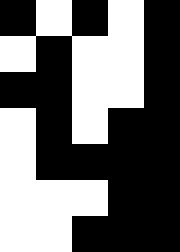[["black", "white", "black", "white", "black"], ["white", "black", "white", "white", "black"], ["black", "black", "white", "white", "black"], ["white", "black", "white", "black", "black"], ["white", "black", "black", "black", "black"], ["white", "white", "white", "black", "black"], ["white", "white", "black", "black", "black"]]